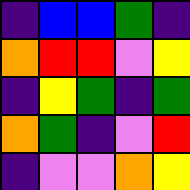[["indigo", "blue", "blue", "green", "indigo"], ["orange", "red", "red", "violet", "yellow"], ["indigo", "yellow", "green", "indigo", "green"], ["orange", "green", "indigo", "violet", "red"], ["indigo", "violet", "violet", "orange", "yellow"]]